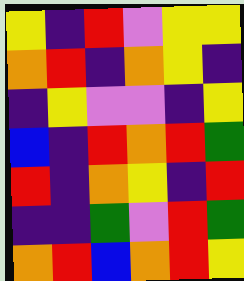[["yellow", "indigo", "red", "violet", "yellow", "yellow"], ["orange", "red", "indigo", "orange", "yellow", "indigo"], ["indigo", "yellow", "violet", "violet", "indigo", "yellow"], ["blue", "indigo", "red", "orange", "red", "green"], ["red", "indigo", "orange", "yellow", "indigo", "red"], ["indigo", "indigo", "green", "violet", "red", "green"], ["orange", "red", "blue", "orange", "red", "yellow"]]